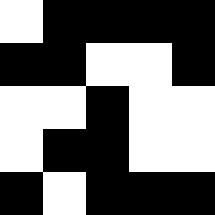[["white", "black", "black", "black", "black"], ["black", "black", "white", "white", "black"], ["white", "white", "black", "white", "white"], ["white", "black", "black", "white", "white"], ["black", "white", "black", "black", "black"]]